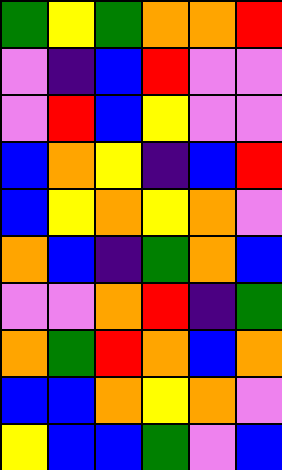[["green", "yellow", "green", "orange", "orange", "red"], ["violet", "indigo", "blue", "red", "violet", "violet"], ["violet", "red", "blue", "yellow", "violet", "violet"], ["blue", "orange", "yellow", "indigo", "blue", "red"], ["blue", "yellow", "orange", "yellow", "orange", "violet"], ["orange", "blue", "indigo", "green", "orange", "blue"], ["violet", "violet", "orange", "red", "indigo", "green"], ["orange", "green", "red", "orange", "blue", "orange"], ["blue", "blue", "orange", "yellow", "orange", "violet"], ["yellow", "blue", "blue", "green", "violet", "blue"]]